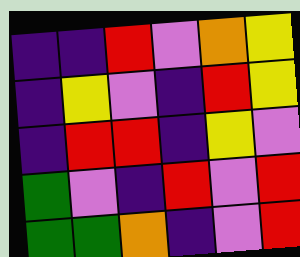[["indigo", "indigo", "red", "violet", "orange", "yellow"], ["indigo", "yellow", "violet", "indigo", "red", "yellow"], ["indigo", "red", "red", "indigo", "yellow", "violet"], ["green", "violet", "indigo", "red", "violet", "red"], ["green", "green", "orange", "indigo", "violet", "red"]]